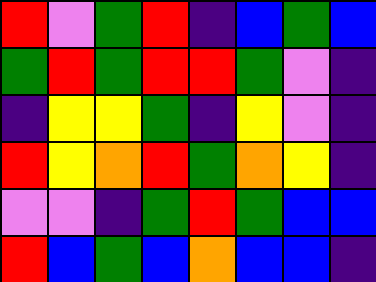[["red", "violet", "green", "red", "indigo", "blue", "green", "blue"], ["green", "red", "green", "red", "red", "green", "violet", "indigo"], ["indigo", "yellow", "yellow", "green", "indigo", "yellow", "violet", "indigo"], ["red", "yellow", "orange", "red", "green", "orange", "yellow", "indigo"], ["violet", "violet", "indigo", "green", "red", "green", "blue", "blue"], ["red", "blue", "green", "blue", "orange", "blue", "blue", "indigo"]]